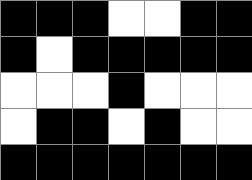[["black", "black", "black", "white", "white", "black", "black"], ["black", "white", "black", "black", "black", "black", "black"], ["white", "white", "white", "black", "white", "white", "white"], ["white", "black", "black", "white", "black", "white", "white"], ["black", "black", "black", "black", "black", "black", "black"]]